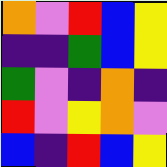[["orange", "violet", "red", "blue", "yellow"], ["indigo", "indigo", "green", "blue", "yellow"], ["green", "violet", "indigo", "orange", "indigo"], ["red", "violet", "yellow", "orange", "violet"], ["blue", "indigo", "red", "blue", "yellow"]]